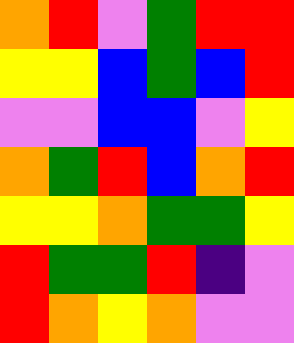[["orange", "red", "violet", "green", "red", "red"], ["yellow", "yellow", "blue", "green", "blue", "red"], ["violet", "violet", "blue", "blue", "violet", "yellow"], ["orange", "green", "red", "blue", "orange", "red"], ["yellow", "yellow", "orange", "green", "green", "yellow"], ["red", "green", "green", "red", "indigo", "violet"], ["red", "orange", "yellow", "orange", "violet", "violet"]]